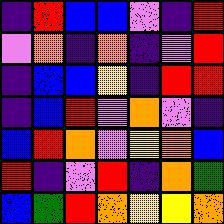[["indigo", "red", "blue", "blue", "violet", "indigo", "red"], ["violet", "orange", "indigo", "orange", "indigo", "violet", "red"], ["indigo", "blue", "blue", "yellow", "indigo", "red", "red"], ["indigo", "blue", "red", "violet", "orange", "violet", "indigo"], ["blue", "red", "orange", "violet", "yellow", "orange", "blue"], ["red", "indigo", "violet", "red", "indigo", "orange", "green"], ["blue", "green", "red", "orange", "yellow", "yellow", "orange"]]